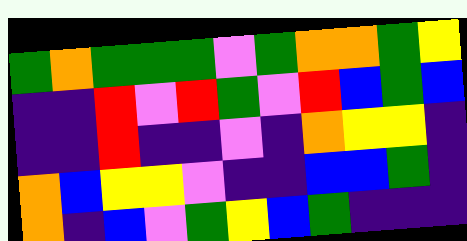[["green", "orange", "green", "green", "green", "violet", "green", "orange", "orange", "green", "yellow"], ["indigo", "indigo", "red", "violet", "red", "green", "violet", "red", "blue", "green", "blue"], ["indigo", "indigo", "red", "indigo", "indigo", "violet", "indigo", "orange", "yellow", "yellow", "indigo"], ["orange", "blue", "yellow", "yellow", "violet", "indigo", "indigo", "blue", "blue", "green", "indigo"], ["orange", "indigo", "blue", "violet", "green", "yellow", "blue", "green", "indigo", "indigo", "indigo"]]